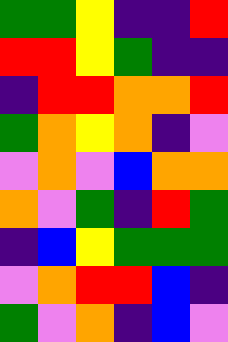[["green", "green", "yellow", "indigo", "indigo", "red"], ["red", "red", "yellow", "green", "indigo", "indigo"], ["indigo", "red", "red", "orange", "orange", "red"], ["green", "orange", "yellow", "orange", "indigo", "violet"], ["violet", "orange", "violet", "blue", "orange", "orange"], ["orange", "violet", "green", "indigo", "red", "green"], ["indigo", "blue", "yellow", "green", "green", "green"], ["violet", "orange", "red", "red", "blue", "indigo"], ["green", "violet", "orange", "indigo", "blue", "violet"]]